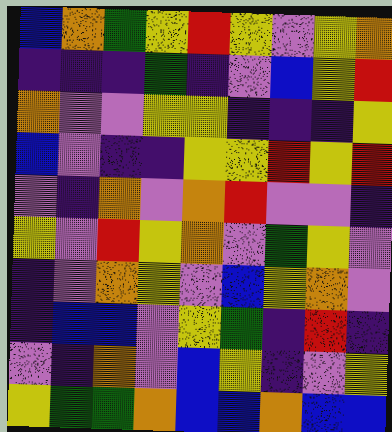[["blue", "orange", "green", "yellow", "red", "yellow", "violet", "yellow", "orange"], ["indigo", "indigo", "indigo", "green", "indigo", "violet", "blue", "yellow", "red"], ["orange", "violet", "violet", "yellow", "yellow", "indigo", "indigo", "indigo", "yellow"], ["blue", "violet", "indigo", "indigo", "yellow", "yellow", "red", "yellow", "red"], ["violet", "indigo", "orange", "violet", "orange", "red", "violet", "violet", "indigo"], ["yellow", "violet", "red", "yellow", "orange", "violet", "green", "yellow", "violet"], ["indigo", "violet", "orange", "yellow", "violet", "blue", "yellow", "orange", "violet"], ["indigo", "blue", "blue", "violet", "yellow", "green", "indigo", "red", "indigo"], ["violet", "indigo", "orange", "violet", "blue", "yellow", "indigo", "violet", "yellow"], ["yellow", "green", "green", "orange", "blue", "blue", "orange", "blue", "blue"]]